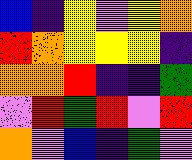[["blue", "indigo", "yellow", "violet", "yellow", "orange"], ["red", "orange", "yellow", "yellow", "yellow", "indigo"], ["orange", "orange", "red", "indigo", "indigo", "green"], ["violet", "red", "green", "red", "violet", "red"], ["orange", "violet", "blue", "indigo", "green", "violet"]]